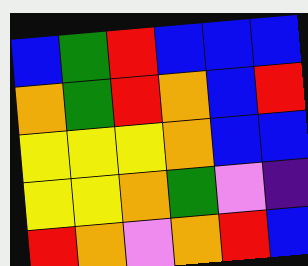[["blue", "green", "red", "blue", "blue", "blue"], ["orange", "green", "red", "orange", "blue", "red"], ["yellow", "yellow", "yellow", "orange", "blue", "blue"], ["yellow", "yellow", "orange", "green", "violet", "indigo"], ["red", "orange", "violet", "orange", "red", "blue"]]